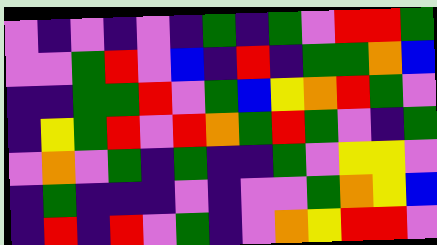[["violet", "indigo", "violet", "indigo", "violet", "indigo", "green", "indigo", "green", "violet", "red", "red", "green"], ["violet", "violet", "green", "red", "violet", "blue", "indigo", "red", "indigo", "green", "green", "orange", "blue"], ["indigo", "indigo", "green", "green", "red", "violet", "green", "blue", "yellow", "orange", "red", "green", "violet"], ["indigo", "yellow", "green", "red", "violet", "red", "orange", "green", "red", "green", "violet", "indigo", "green"], ["violet", "orange", "violet", "green", "indigo", "green", "indigo", "indigo", "green", "violet", "yellow", "yellow", "violet"], ["indigo", "green", "indigo", "indigo", "indigo", "violet", "indigo", "violet", "violet", "green", "orange", "yellow", "blue"], ["indigo", "red", "indigo", "red", "violet", "green", "indigo", "violet", "orange", "yellow", "red", "red", "violet"]]